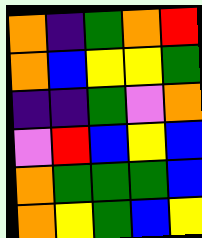[["orange", "indigo", "green", "orange", "red"], ["orange", "blue", "yellow", "yellow", "green"], ["indigo", "indigo", "green", "violet", "orange"], ["violet", "red", "blue", "yellow", "blue"], ["orange", "green", "green", "green", "blue"], ["orange", "yellow", "green", "blue", "yellow"]]